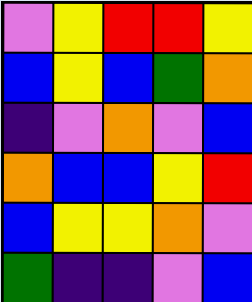[["violet", "yellow", "red", "red", "yellow"], ["blue", "yellow", "blue", "green", "orange"], ["indigo", "violet", "orange", "violet", "blue"], ["orange", "blue", "blue", "yellow", "red"], ["blue", "yellow", "yellow", "orange", "violet"], ["green", "indigo", "indigo", "violet", "blue"]]